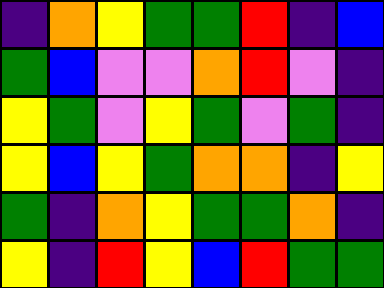[["indigo", "orange", "yellow", "green", "green", "red", "indigo", "blue"], ["green", "blue", "violet", "violet", "orange", "red", "violet", "indigo"], ["yellow", "green", "violet", "yellow", "green", "violet", "green", "indigo"], ["yellow", "blue", "yellow", "green", "orange", "orange", "indigo", "yellow"], ["green", "indigo", "orange", "yellow", "green", "green", "orange", "indigo"], ["yellow", "indigo", "red", "yellow", "blue", "red", "green", "green"]]